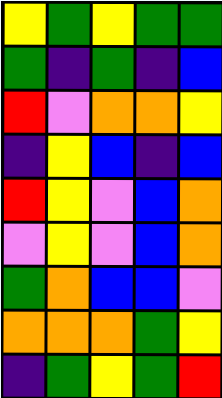[["yellow", "green", "yellow", "green", "green"], ["green", "indigo", "green", "indigo", "blue"], ["red", "violet", "orange", "orange", "yellow"], ["indigo", "yellow", "blue", "indigo", "blue"], ["red", "yellow", "violet", "blue", "orange"], ["violet", "yellow", "violet", "blue", "orange"], ["green", "orange", "blue", "blue", "violet"], ["orange", "orange", "orange", "green", "yellow"], ["indigo", "green", "yellow", "green", "red"]]